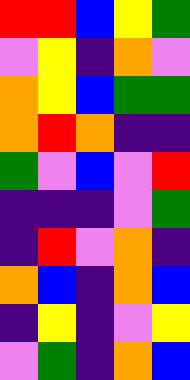[["red", "red", "blue", "yellow", "green"], ["violet", "yellow", "indigo", "orange", "violet"], ["orange", "yellow", "blue", "green", "green"], ["orange", "red", "orange", "indigo", "indigo"], ["green", "violet", "blue", "violet", "red"], ["indigo", "indigo", "indigo", "violet", "green"], ["indigo", "red", "violet", "orange", "indigo"], ["orange", "blue", "indigo", "orange", "blue"], ["indigo", "yellow", "indigo", "violet", "yellow"], ["violet", "green", "indigo", "orange", "blue"]]